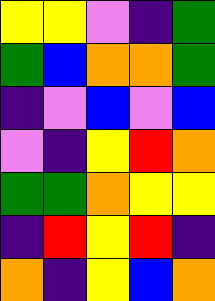[["yellow", "yellow", "violet", "indigo", "green"], ["green", "blue", "orange", "orange", "green"], ["indigo", "violet", "blue", "violet", "blue"], ["violet", "indigo", "yellow", "red", "orange"], ["green", "green", "orange", "yellow", "yellow"], ["indigo", "red", "yellow", "red", "indigo"], ["orange", "indigo", "yellow", "blue", "orange"]]